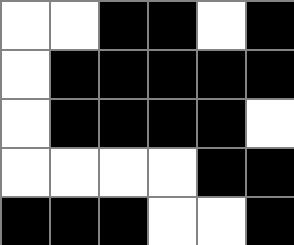[["white", "white", "black", "black", "white", "black"], ["white", "black", "black", "black", "black", "black"], ["white", "black", "black", "black", "black", "white"], ["white", "white", "white", "white", "black", "black"], ["black", "black", "black", "white", "white", "black"]]